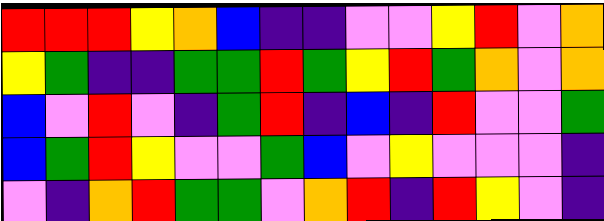[["red", "red", "red", "yellow", "orange", "blue", "indigo", "indigo", "violet", "violet", "yellow", "red", "violet", "orange"], ["yellow", "green", "indigo", "indigo", "green", "green", "red", "green", "yellow", "red", "green", "orange", "violet", "orange"], ["blue", "violet", "red", "violet", "indigo", "green", "red", "indigo", "blue", "indigo", "red", "violet", "violet", "green"], ["blue", "green", "red", "yellow", "violet", "violet", "green", "blue", "violet", "yellow", "violet", "violet", "violet", "indigo"], ["violet", "indigo", "orange", "red", "green", "green", "violet", "orange", "red", "indigo", "red", "yellow", "violet", "indigo"]]